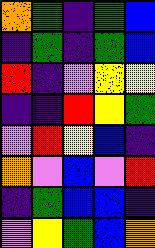[["orange", "green", "indigo", "green", "blue"], ["indigo", "green", "indigo", "green", "blue"], ["red", "indigo", "violet", "yellow", "yellow"], ["indigo", "indigo", "red", "yellow", "green"], ["violet", "red", "yellow", "blue", "indigo"], ["orange", "violet", "blue", "violet", "red"], ["indigo", "green", "blue", "blue", "indigo"], ["violet", "yellow", "green", "blue", "orange"]]